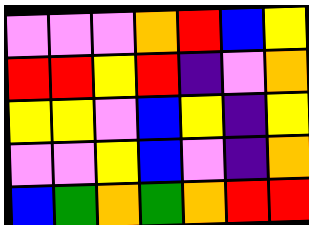[["violet", "violet", "violet", "orange", "red", "blue", "yellow"], ["red", "red", "yellow", "red", "indigo", "violet", "orange"], ["yellow", "yellow", "violet", "blue", "yellow", "indigo", "yellow"], ["violet", "violet", "yellow", "blue", "violet", "indigo", "orange"], ["blue", "green", "orange", "green", "orange", "red", "red"]]